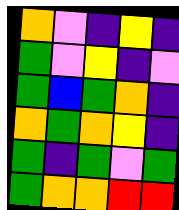[["orange", "violet", "indigo", "yellow", "indigo"], ["green", "violet", "yellow", "indigo", "violet"], ["green", "blue", "green", "orange", "indigo"], ["orange", "green", "orange", "yellow", "indigo"], ["green", "indigo", "green", "violet", "green"], ["green", "orange", "orange", "red", "red"]]